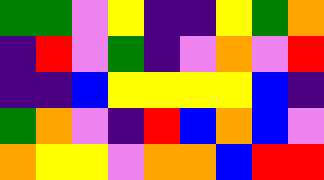[["green", "green", "violet", "yellow", "indigo", "indigo", "yellow", "green", "orange"], ["indigo", "red", "violet", "green", "indigo", "violet", "orange", "violet", "red"], ["indigo", "indigo", "blue", "yellow", "yellow", "yellow", "yellow", "blue", "indigo"], ["green", "orange", "violet", "indigo", "red", "blue", "orange", "blue", "violet"], ["orange", "yellow", "yellow", "violet", "orange", "orange", "blue", "red", "red"]]